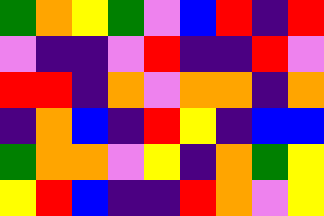[["green", "orange", "yellow", "green", "violet", "blue", "red", "indigo", "red"], ["violet", "indigo", "indigo", "violet", "red", "indigo", "indigo", "red", "violet"], ["red", "red", "indigo", "orange", "violet", "orange", "orange", "indigo", "orange"], ["indigo", "orange", "blue", "indigo", "red", "yellow", "indigo", "blue", "blue"], ["green", "orange", "orange", "violet", "yellow", "indigo", "orange", "green", "yellow"], ["yellow", "red", "blue", "indigo", "indigo", "red", "orange", "violet", "yellow"]]